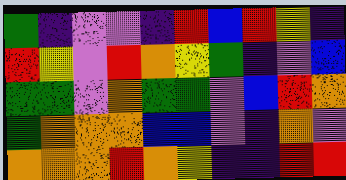[["green", "indigo", "violet", "violet", "indigo", "red", "blue", "red", "yellow", "indigo"], ["red", "yellow", "violet", "red", "orange", "yellow", "green", "indigo", "violet", "blue"], ["green", "green", "violet", "orange", "green", "green", "violet", "blue", "red", "orange"], ["green", "orange", "orange", "orange", "blue", "blue", "violet", "indigo", "orange", "violet"], ["orange", "orange", "orange", "red", "orange", "yellow", "indigo", "indigo", "red", "red"]]